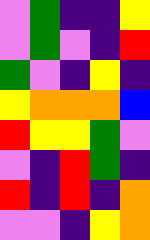[["violet", "green", "indigo", "indigo", "yellow"], ["violet", "green", "violet", "indigo", "red"], ["green", "violet", "indigo", "yellow", "indigo"], ["yellow", "orange", "orange", "orange", "blue"], ["red", "yellow", "yellow", "green", "violet"], ["violet", "indigo", "red", "green", "indigo"], ["red", "indigo", "red", "indigo", "orange"], ["violet", "violet", "indigo", "yellow", "orange"]]